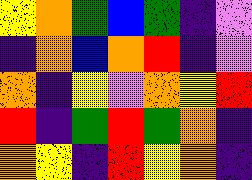[["yellow", "orange", "green", "blue", "green", "indigo", "violet"], ["indigo", "orange", "blue", "orange", "red", "indigo", "violet"], ["orange", "indigo", "yellow", "violet", "orange", "yellow", "red"], ["red", "indigo", "green", "red", "green", "orange", "indigo"], ["orange", "yellow", "indigo", "red", "yellow", "orange", "indigo"]]